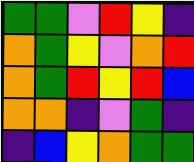[["green", "green", "violet", "red", "yellow", "indigo"], ["orange", "green", "yellow", "violet", "orange", "red"], ["orange", "green", "red", "yellow", "red", "blue"], ["orange", "orange", "indigo", "violet", "green", "indigo"], ["indigo", "blue", "yellow", "orange", "green", "green"]]